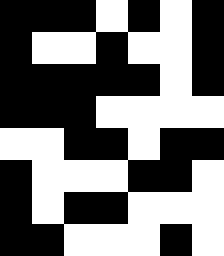[["black", "black", "black", "white", "black", "white", "black"], ["black", "white", "white", "black", "white", "white", "black"], ["black", "black", "black", "black", "black", "white", "black"], ["black", "black", "black", "white", "white", "white", "white"], ["white", "white", "black", "black", "white", "black", "black"], ["black", "white", "white", "white", "black", "black", "white"], ["black", "white", "black", "black", "white", "white", "white"], ["black", "black", "white", "white", "white", "black", "white"]]